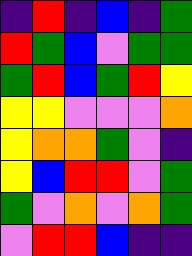[["indigo", "red", "indigo", "blue", "indigo", "green"], ["red", "green", "blue", "violet", "green", "green"], ["green", "red", "blue", "green", "red", "yellow"], ["yellow", "yellow", "violet", "violet", "violet", "orange"], ["yellow", "orange", "orange", "green", "violet", "indigo"], ["yellow", "blue", "red", "red", "violet", "green"], ["green", "violet", "orange", "violet", "orange", "green"], ["violet", "red", "red", "blue", "indigo", "indigo"]]